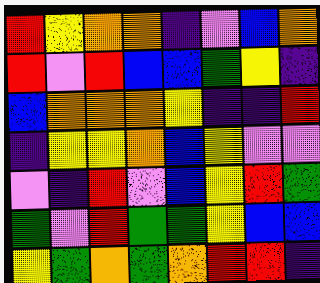[["red", "yellow", "orange", "orange", "indigo", "violet", "blue", "orange"], ["red", "violet", "red", "blue", "blue", "green", "yellow", "indigo"], ["blue", "orange", "orange", "orange", "yellow", "indigo", "indigo", "red"], ["indigo", "yellow", "yellow", "orange", "blue", "yellow", "violet", "violet"], ["violet", "indigo", "red", "violet", "blue", "yellow", "red", "green"], ["green", "violet", "red", "green", "green", "yellow", "blue", "blue"], ["yellow", "green", "orange", "green", "orange", "red", "red", "indigo"]]